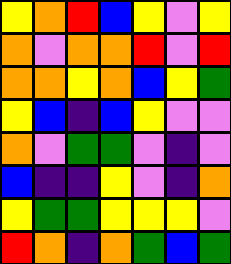[["yellow", "orange", "red", "blue", "yellow", "violet", "yellow"], ["orange", "violet", "orange", "orange", "red", "violet", "red"], ["orange", "orange", "yellow", "orange", "blue", "yellow", "green"], ["yellow", "blue", "indigo", "blue", "yellow", "violet", "violet"], ["orange", "violet", "green", "green", "violet", "indigo", "violet"], ["blue", "indigo", "indigo", "yellow", "violet", "indigo", "orange"], ["yellow", "green", "green", "yellow", "yellow", "yellow", "violet"], ["red", "orange", "indigo", "orange", "green", "blue", "green"]]